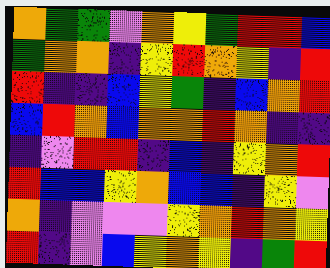[["orange", "green", "green", "violet", "orange", "yellow", "green", "red", "red", "blue"], ["green", "orange", "orange", "indigo", "yellow", "red", "orange", "yellow", "indigo", "red"], ["red", "indigo", "indigo", "blue", "yellow", "green", "indigo", "blue", "orange", "red"], ["blue", "red", "orange", "blue", "orange", "orange", "red", "orange", "indigo", "indigo"], ["indigo", "violet", "red", "red", "indigo", "blue", "indigo", "yellow", "orange", "red"], ["red", "blue", "blue", "yellow", "orange", "blue", "blue", "indigo", "yellow", "violet"], ["orange", "indigo", "violet", "violet", "violet", "yellow", "orange", "red", "orange", "yellow"], ["red", "indigo", "violet", "blue", "yellow", "orange", "yellow", "indigo", "green", "red"]]